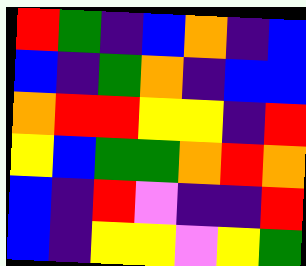[["red", "green", "indigo", "blue", "orange", "indigo", "blue"], ["blue", "indigo", "green", "orange", "indigo", "blue", "blue"], ["orange", "red", "red", "yellow", "yellow", "indigo", "red"], ["yellow", "blue", "green", "green", "orange", "red", "orange"], ["blue", "indigo", "red", "violet", "indigo", "indigo", "red"], ["blue", "indigo", "yellow", "yellow", "violet", "yellow", "green"]]